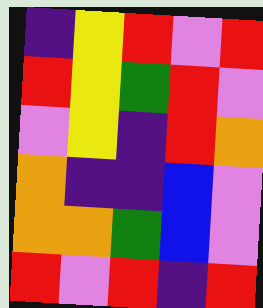[["indigo", "yellow", "red", "violet", "red"], ["red", "yellow", "green", "red", "violet"], ["violet", "yellow", "indigo", "red", "orange"], ["orange", "indigo", "indigo", "blue", "violet"], ["orange", "orange", "green", "blue", "violet"], ["red", "violet", "red", "indigo", "red"]]